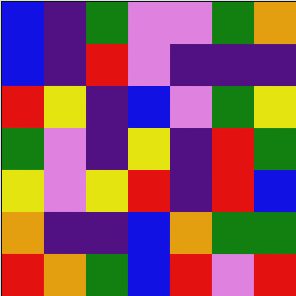[["blue", "indigo", "green", "violet", "violet", "green", "orange"], ["blue", "indigo", "red", "violet", "indigo", "indigo", "indigo"], ["red", "yellow", "indigo", "blue", "violet", "green", "yellow"], ["green", "violet", "indigo", "yellow", "indigo", "red", "green"], ["yellow", "violet", "yellow", "red", "indigo", "red", "blue"], ["orange", "indigo", "indigo", "blue", "orange", "green", "green"], ["red", "orange", "green", "blue", "red", "violet", "red"]]